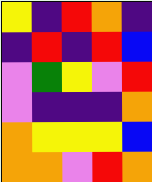[["yellow", "indigo", "red", "orange", "indigo"], ["indigo", "red", "indigo", "red", "blue"], ["violet", "green", "yellow", "violet", "red"], ["violet", "indigo", "indigo", "indigo", "orange"], ["orange", "yellow", "yellow", "yellow", "blue"], ["orange", "orange", "violet", "red", "orange"]]